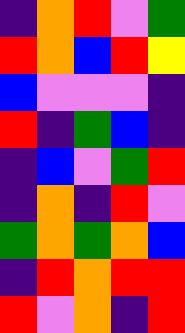[["indigo", "orange", "red", "violet", "green"], ["red", "orange", "blue", "red", "yellow"], ["blue", "violet", "violet", "violet", "indigo"], ["red", "indigo", "green", "blue", "indigo"], ["indigo", "blue", "violet", "green", "red"], ["indigo", "orange", "indigo", "red", "violet"], ["green", "orange", "green", "orange", "blue"], ["indigo", "red", "orange", "red", "red"], ["red", "violet", "orange", "indigo", "red"]]